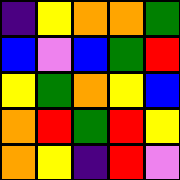[["indigo", "yellow", "orange", "orange", "green"], ["blue", "violet", "blue", "green", "red"], ["yellow", "green", "orange", "yellow", "blue"], ["orange", "red", "green", "red", "yellow"], ["orange", "yellow", "indigo", "red", "violet"]]